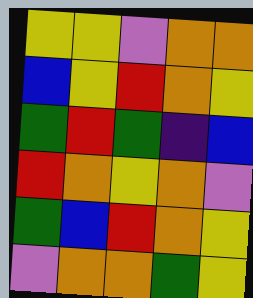[["yellow", "yellow", "violet", "orange", "orange"], ["blue", "yellow", "red", "orange", "yellow"], ["green", "red", "green", "indigo", "blue"], ["red", "orange", "yellow", "orange", "violet"], ["green", "blue", "red", "orange", "yellow"], ["violet", "orange", "orange", "green", "yellow"]]